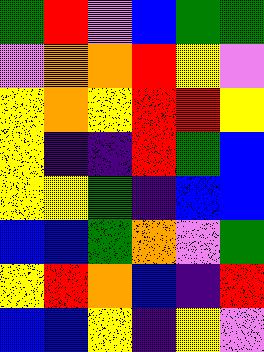[["green", "red", "violet", "blue", "green", "green"], ["violet", "orange", "orange", "red", "yellow", "violet"], ["yellow", "orange", "yellow", "red", "red", "yellow"], ["yellow", "indigo", "indigo", "red", "green", "blue"], ["yellow", "yellow", "green", "indigo", "blue", "blue"], ["blue", "blue", "green", "orange", "violet", "green"], ["yellow", "red", "orange", "blue", "indigo", "red"], ["blue", "blue", "yellow", "indigo", "yellow", "violet"]]